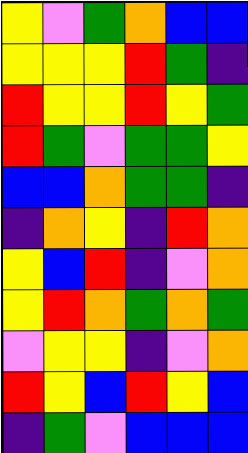[["yellow", "violet", "green", "orange", "blue", "blue"], ["yellow", "yellow", "yellow", "red", "green", "indigo"], ["red", "yellow", "yellow", "red", "yellow", "green"], ["red", "green", "violet", "green", "green", "yellow"], ["blue", "blue", "orange", "green", "green", "indigo"], ["indigo", "orange", "yellow", "indigo", "red", "orange"], ["yellow", "blue", "red", "indigo", "violet", "orange"], ["yellow", "red", "orange", "green", "orange", "green"], ["violet", "yellow", "yellow", "indigo", "violet", "orange"], ["red", "yellow", "blue", "red", "yellow", "blue"], ["indigo", "green", "violet", "blue", "blue", "blue"]]